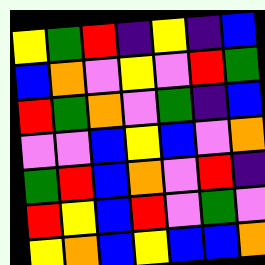[["yellow", "green", "red", "indigo", "yellow", "indigo", "blue"], ["blue", "orange", "violet", "yellow", "violet", "red", "green"], ["red", "green", "orange", "violet", "green", "indigo", "blue"], ["violet", "violet", "blue", "yellow", "blue", "violet", "orange"], ["green", "red", "blue", "orange", "violet", "red", "indigo"], ["red", "yellow", "blue", "red", "violet", "green", "violet"], ["yellow", "orange", "blue", "yellow", "blue", "blue", "orange"]]